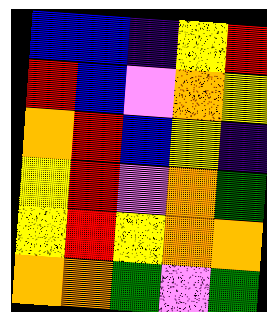[["blue", "blue", "indigo", "yellow", "red"], ["red", "blue", "violet", "orange", "yellow"], ["orange", "red", "blue", "yellow", "indigo"], ["yellow", "red", "violet", "orange", "green"], ["yellow", "red", "yellow", "orange", "orange"], ["orange", "orange", "green", "violet", "green"]]